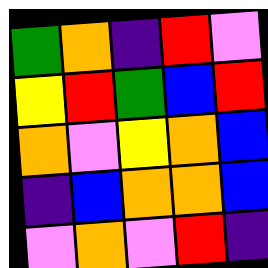[["green", "orange", "indigo", "red", "violet"], ["yellow", "red", "green", "blue", "red"], ["orange", "violet", "yellow", "orange", "blue"], ["indigo", "blue", "orange", "orange", "blue"], ["violet", "orange", "violet", "red", "indigo"]]